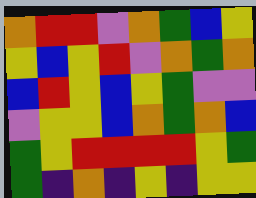[["orange", "red", "red", "violet", "orange", "green", "blue", "yellow"], ["yellow", "blue", "yellow", "red", "violet", "orange", "green", "orange"], ["blue", "red", "yellow", "blue", "yellow", "green", "violet", "violet"], ["violet", "yellow", "yellow", "blue", "orange", "green", "orange", "blue"], ["green", "yellow", "red", "red", "red", "red", "yellow", "green"], ["green", "indigo", "orange", "indigo", "yellow", "indigo", "yellow", "yellow"]]